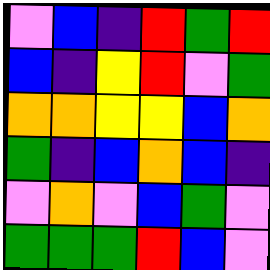[["violet", "blue", "indigo", "red", "green", "red"], ["blue", "indigo", "yellow", "red", "violet", "green"], ["orange", "orange", "yellow", "yellow", "blue", "orange"], ["green", "indigo", "blue", "orange", "blue", "indigo"], ["violet", "orange", "violet", "blue", "green", "violet"], ["green", "green", "green", "red", "blue", "violet"]]